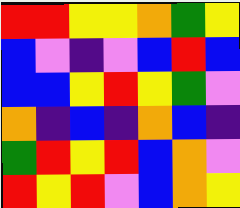[["red", "red", "yellow", "yellow", "orange", "green", "yellow"], ["blue", "violet", "indigo", "violet", "blue", "red", "blue"], ["blue", "blue", "yellow", "red", "yellow", "green", "violet"], ["orange", "indigo", "blue", "indigo", "orange", "blue", "indigo"], ["green", "red", "yellow", "red", "blue", "orange", "violet"], ["red", "yellow", "red", "violet", "blue", "orange", "yellow"]]